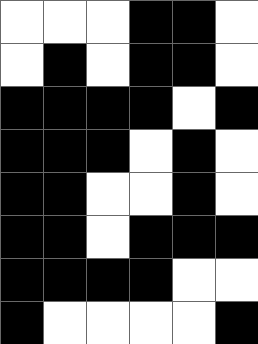[["white", "white", "white", "black", "black", "white"], ["white", "black", "white", "black", "black", "white"], ["black", "black", "black", "black", "white", "black"], ["black", "black", "black", "white", "black", "white"], ["black", "black", "white", "white", "black", "white"], ["black", "black", "white", "black", "black", "black"], ["black", "black", "black", "black", "white", "white"], ["black", "white", "white", "white", "white", "black"]]